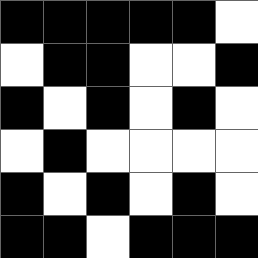[["black", "black", "black", "black", "black", "white"], ["white", "black", "black", "white", "white", "black"], ["black", "white", "black", "white", "black", "white"], ["white", "black", "white", "white", "white", "white"], ["black", "white", "black", "white", "black", "white"], ["black", "black", "white", "black", "black", "black"]]